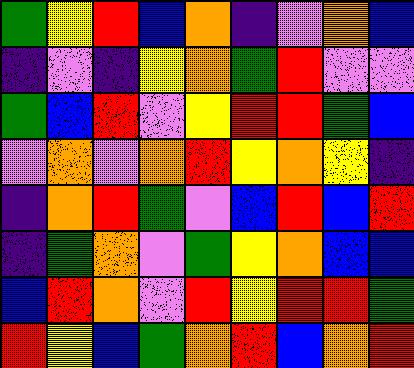[["green", "yellow", "red", "blue", "orange", "indigo", "violet", "orange", "blue"], ["indigo", "violet", "indigo", "yellow", "orange", "green", "red", "violet", "violet"], ["green", "blue", "red", "violet", "yellow", "red", "red", "green", "blue"], ["violet", "orange", "violet", "orange", "red", "yellow", "orange", "yellow", "indigo"], ["indigo", "orange", "red", "green", "violet", "blue", "red", "blue", "red"], ["indigo", "green", "orange", "violet", "green", "yellow", "orange", "blue", "blue"], ["blue", "red", "orange", "violet", "red", "yellow", "red", "red", "green"], ["red", "yellow", "blue", "green", "orange", "red", "blue", "orange", "red"]]